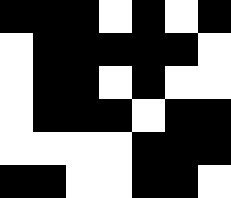[["black", "black", "black", "white", "black", "white", "black"], ["white", "black", "black", "black", "black", "black", "white"], ["white", "black", "black", "white", "black", "white", "white"], ["white", "black", "black", "black", "white", "black", "black"], ["white", "white", "white", "white", "black", "black", "black"], ["black", "black", "white", "white", "black", "black", "white"]]